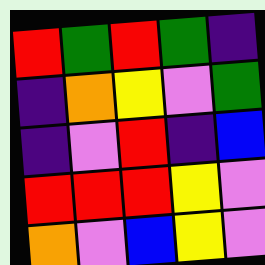[["red", "green", "red", "green", "indigo"], ["indigo", "orange", "yellow", "violet", "green"], ["indigo", "violet", "red", "indigo", "blue"], ["red", "red", "red", "yellow", "violet"], ["orange", "violet", "blue", "yellow", "violet"]]